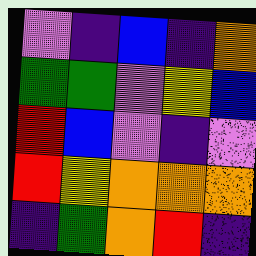[["violet", "indigo", "blue", "indigo", "orange"], ["green", "green", "violet", "yellow", "blue"], ["red", "blue", "violet", "indigo", "violet"], ["red", "yellow", "orange", "orange", "orange"], ["indigo", "green", "orange", "red", "indigo"]]